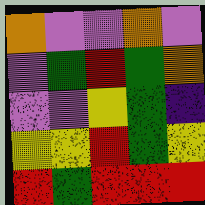[["orange", "violet", "violet", "orange", "violet"], ["violet", "green", "red", "green", "orange"], ["violet", "violet", "yellow", "green", "indigo"], ["yellow", "yellow", "red", "green", "yellow"], ["red", "green", "red", "red", "red"]]